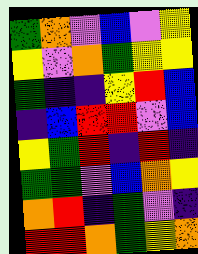[["green", "orange", "violet", "blue", "violet", "yellow"], ["yellow", "violet", "orange", "green", "yellow", "yellow"], ["green", "indigo", "indigo", "yellow", "red", "blue"], ["indigo", "blue", "red", "red", "violet", "blue"], ["yellow", "green", "red", "indigo", "red", "indigo"], ["green", "green", "violet", "blue", "orange", "yellow"], ["orange", "red", "indigo", "green", "violet", "indigo"], ["red", "red", "orange", "green", "yellow", "orange"]]